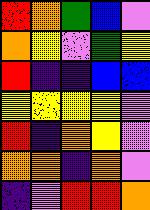[["red", "orange", "green", "blue", "violet"], ["orange", "yellow", "violet", "green", "yellow"], ["red", "indigo", "indigo", "blue", "blue"], ["yellow", "yellow", "yellow", "yellow", "violet"], ["red", "indigo", "orange", "yellow", "violet"], ["orange", "orange", "indigo", "orange", "violet"], ["indigo", "violet", "red", "red", "orange"]]